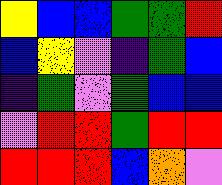[["yellow", "blue", "blue", "green", "green", "red"], ["blue", "yellow", "violet", "indigo", "green", "blue"], ["indigo", "green", "violet", "green", "blue", "blue"], ["violet", "red", "red", "green", "red", "red"], ["red", "red", "red", "blue", "orange", "violet"]]